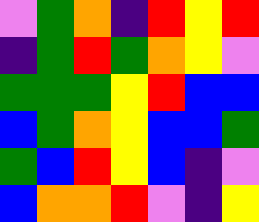[["violet", "green", "orange", "indigo", "red", "yellow", "red"], ["indigo", "green", "red", "green", "orange", "yellow", "violet"], ["green", "green", "green", "yellow", "red", "blue", "blue"], ["blue", "green", "orange", "yellow", "blue", "blue", "green"], ["green", "blue", "red", "yellow", "blue", "indigo", "violet"], ["blue", "orange", "orange", "red", "violet", "indigo", "yellow"]]